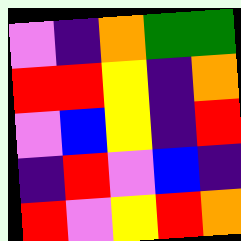[["violet", "indigo", "orange", "green", "green"], ["red", "red", "yellow", "indigo", "orange"], ["violet", "blue", "yellow", "indigo", "red"], ["indigo", "red", "violet", "blue", "indigo"], ["red", "violet", "yellow", "red", "orange"]]